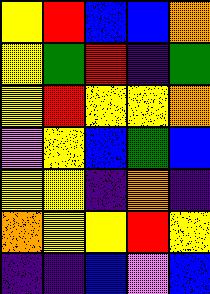[["yellow", "red", "blue", "blue", "orange"], ["yellow", "green", "red", "indigo", "green"], ["yellow", "red", "yellow", "yellow", "orange"], ["violet", "yellow", "blue", "green", "blue"], ["yellow", "yellow", "indigo", "orange", "indigo"], ["orange", "yellow", "yellow", "red", "yellow"], ["indigo", "indigo", "blue", "violet", "blue"]]